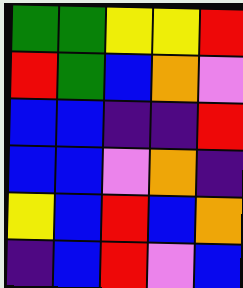[["green", "green", "yellow", "yellow", "red"], ["red", "green", "blue", "orange", "violet"], ["blue", "blue", "indigo", "indigo", "red"], ["blue", "blue", "violet", "orange", "indigo"], ["yellow", "blue", "red", "blue", "orange"], ["indigo", "blue", "red", "violet", "blue"]]